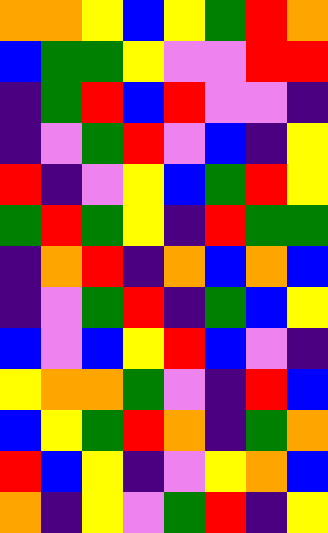[["orange", "orange", "yellow", "blue", "yellow", "green", "red", "orange"], ["blue", "green", "green", "yellow", "violet", "violet", "red", "red"], ["indigo", "green", "red", "blue", "red", "violet", "violet", "indigo"], ["indigo", "violet", "green", "red", "violet", "blue", "indigo", "yellow"], ["red", "indigo", "violet", "yellow", "blue", "green", "red", "yellow"], ["green", "red", "green", "yellow", "indigo", "red", "green", "green"], ["indigo", "orange", "red", "indigo", "orange", "blue", "orange", "blue"], ["indigo", "violet", "green", "red", "indigo", "green", "blue", "yellow"], ["blue", "violet", "blue", "yellow", "red", "blue", "violet", "indigo"], ["yellow", "orange", "orange", "green", "violet", "indigo", "red", "blue"], ["blue", "yellow", "green", "red", "orange", "indigo", "green", "orange"], ["red", "blue", "yellow", "indigo", "violet", "yellow", "orange", "blue"], ["orange", "indigo", "yellow", "violet", "green", "red", "indigo", "yellow"]]